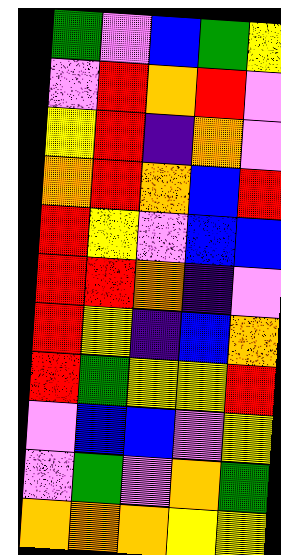[["green", "violet", "blue", "green", "yellow"], ["violet", "red", "orange", "red", "violet"], ["yellow", "red", "indigo", "orange", "violet"], ["orange", "red", "orange", "blue", "red"], ["red", "yellow", "violet", "blue", "blue"], ["red", "red", "orange", "indigo", "violet"], ["red", "yellow", "indigo", "blue", "orange"], ["red", "green", "yellow", "yellow", "red"], ["violet", "blue", "blue", "violet", "yellow"], ["violet", "green", "violet", "orange", "green"], ["orange", "orange", "orange", "yellow", "yellow"]]